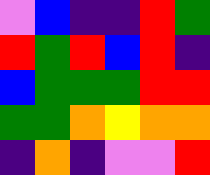[["violet", "blue", "indigo", "indigo", "red", "green"], ["red", "green", "red", "blue", "red", "indigo"], ["blue", "green", "green", "green", "red", "red"], ["green", "green", "orange", "yellow", "orange", "orange"], ["indigo", "orange", "indigo", "violet", "violet", "red"]]